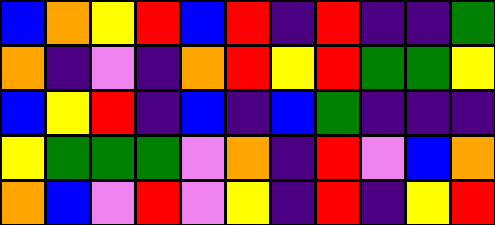[["blue", "orange", "yellow", "red", "blue", "red", "indigo", "red", "indigo", "indigo", "green"], ["orange", "indigo", "violet", "indigo", "orange", "red", "yellow", "red", "green", "green", "yellow"], ["blue", "yellow", "red", "indigo", "blue", "indigo", "blue", "green", "indigo", "indigo", "indigo"], ["yellow", "green", "green", "green", "violet", "orange", "indigo", "red", "violet", "blue", "orange"], ["orange", "blue", "violet", "red", "violet", "yellow", "indigo", "red", "indigo", "yellow", "red"]]